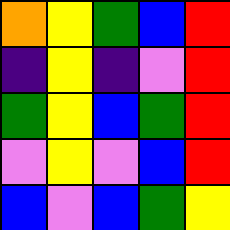[["orange", "yellow", "green", "blue", "red"], ["indigo", "yellow", "indigo", "violet", "red"], ["green", "yellow", "blue", "green", "red"], ["violet", "yellow", "violet", "blue", "red"], ["blue", "violet", "blue", "green", "yellow"]]